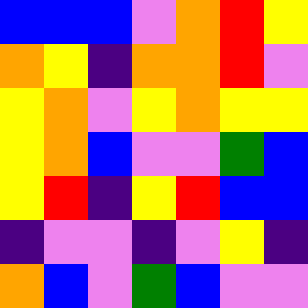[["blue", "blue", "blue", "violet", "orange", "red", "yellow"], ["orange", "yellow", "indigo", "orange", "orange", "red", "violet"], ["yellow", "orange", "violet", "yellow", "orange", "yellow", "yellow"], ["yellow", "orange", "blue", "violet", "violet", "green", "blue"], ["yellow", "red", "indigo", "yellow", "red", "blue", "blue"], ["indigo", "violet", "violet", "indigo", "violet", "yellow", "indigo"], ["orange", "blue", "violet", "green", "blue", "violet", "violet"]]